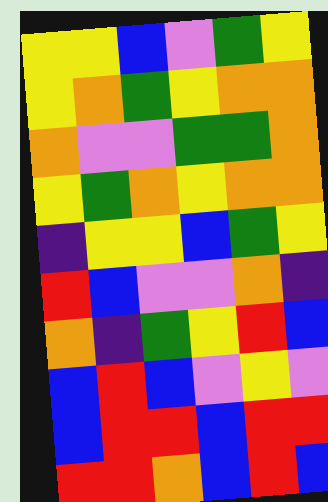[["yellow", "yellow", "blue", "violet", "green", "yellow"], ["yellow", "orange", "green", "yellow", "orange", "orange"], ["orange", "violet", "violet", "green", "green", "orange"], ["yellow", "green", "orange", "yellow", "orange", "orange"], ["indigo", "yellow", "yellow", "blue", "green", "yellow"], ["red", "blue", "violet", "violet", "orange", "indigo"], ["orange", "indigo", "green", "yellow", "red", "blue"], ["blue", "red", "blue", "violet", "yellow", "violet"], ["blue", "red", "red", "blue", "red", "red"], ["red", "red", "orange", "blue", "red", "blue"]]